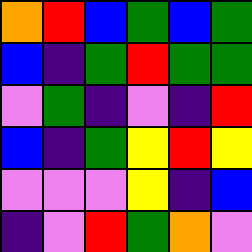[["orange", "red", "blue", "green", "blue", "green"], ["blue", "indigo", "green", "red", "green", "green"], ["violet", "green", "indigo", "violet", "indigo", "red"], ["blue", "indigo", "green", "yellow", "red", "yellow"], ["violet", "violet", "violet", "yellow", "indigo", "blue"], ["indigo", "violet", "red", "green", "orange", "violet"]]